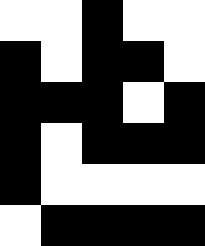[["white", "white", "black", "white", "white"], ["black", "white", "black", "black", "white"], ["black", "black", "black", "white", "black"], ["black", "white", "black", "black", "black"], ["black", "white", "white", "white", "white"], ["white", "black", "black", "black", "black"]]